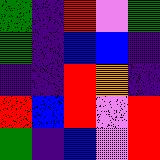[["green", "indigo", "red", "violet", "green"], ["green", "indigo", "blue", "blue", "indigo"], ["indigo", "indigo", "red", "orange", "indigo"], ["red", "blue", "red", "violet", "red"], ["green", "indigo", "blue", "violet", "red"]]